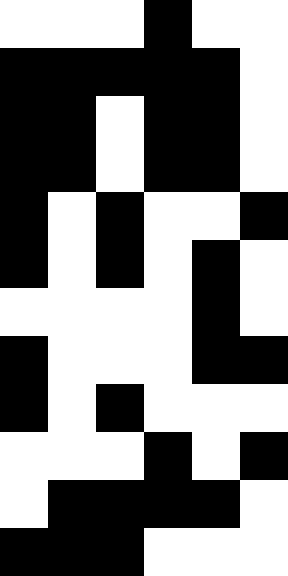[["white", "white", "white", "black", "white", "white"], ["black", "black", "black", "black", "black", "white"], ["black", "black", "white", "black", "black", "white"], ["black", "black", "white", "black", "black", "white"], ["black", "white", "black", "white", "white", "black"], ["black", "white", "black", "white", "black", "white"], ["white", "white", "white", "white", "black", "white"], ["black", "white", "white", "white", "black", "black"], ["black", "white", "black", "white", "white", "white"], ["white", "white", "white", "black", "white", "black"], ["white", "black", "black", "black", "black", "white"], ["black", "black", "black", "white", "white", "white"]]